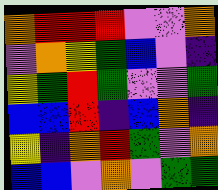[["orange", "red", "red", "red", "violet", "violet", "orange"], ["violet", "orange", "yellow", "green", "blue", "violet", "indigo"], ["yellow", "green", "red", "green", "violet", "violet", "green"], ["blue", "blue", "red", "indigo", "blue", "orange", "indigo"], ["yellow", "indigo", "orange", "red", "green", "violet", "orange"], ["blue", "blue", "violet", "orange", "violet", "green", "green"]]